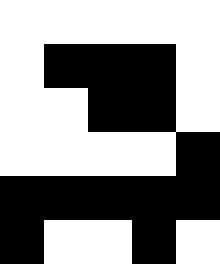[["white", "white", "white", "white", "white"], ["white", "black", "black", "black", "white"], ["white", "white", "black", "black", "white"], ["white", "white", "white", "white", "black"], ["black", "black", "black", "black", "black"], ["black", "white", "white", "black", "white"]]